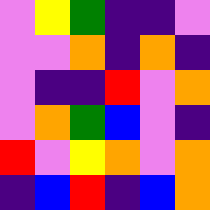[["violet", "yellow", "green", "indigo", "indigo", "violet"], ["violet", "violet", "orange", "indigo", "orange", "indigo"], ["violet", "indigo", "indigo", "red", "violet", "orange"], ["violet", "orange", "green", "blue", "violet", "indigo"], ["red", "violet", "yellow", "orange", "violet", "orange"], ["indigo", "blue", "red", "indigo", "blue", "orange"]]